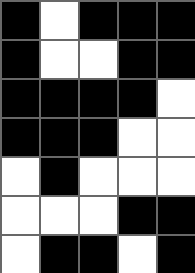[["black", "white", "black", "black", "black"], ["black", "white", "white", "black", "black"], ["black", "black", "black", "black", "white"], ["black", "black", "black", "white", "white"], ["white", "black", "white", "white", "white"], ["white", "white", "white", "black", "black"], ["white", "black", "black", "white", "black"]]